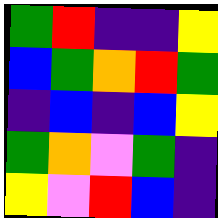[["green", "red", "indigo", "indigo", "yellow"], ["blue", "green", "orange", "red", "green"], ["indigo", "blue", "indigo", "blue", "yellow"], ["green", "orange", "violet", "green", "indigo"], ["yellow", "violet", "red", "blue", "indigo"]]